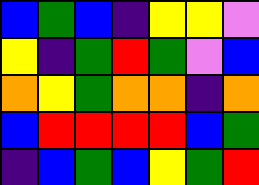[["blue", "green", "blue", "indigo", "yellow", "yellow", "violet"], ["yellow", "indigo", "green", "red", "green", "violet", "blue"], ["orange", "yellow", "green", "orange", "orange", "indigo", "orange"], ["blue", "red", "red", "red", "red", "blue", "green"], ["indigo", "blue", "green", "blue", "yellow", "green", "red"]]